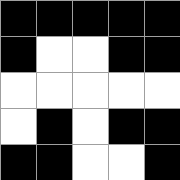[["black", "black", "black", "black", "black"], ["black", "white", "white", "black", "black"], ["white", "white", "white", "white", "white"], ["white", "black", "white", "black", "black"], ["black", "black", "white", "white", "black"]]